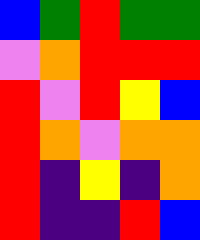[["blue", "green", "red", "green", "green"], ["violet", "orange", "red", "red", "red"], ["red", "violet", "red", "yellow", "blue"], ["red", "orange", "violet", "orange", "orange"], ["red", "indigo", "yellow", "indigo", "orange"], ["red", "indigo", "indigo", "red", "blue"]]